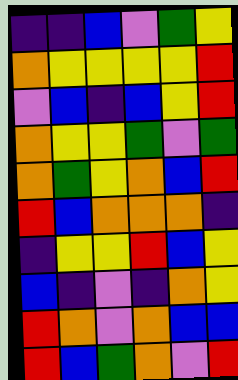[["indigo", "indigo", "blue", "violet", "green", "yellow"], ["orange", "yellow", "yellow", "yellow", "yellow", "red"], ["violet", "blue", "indigo", "blue", "yellow", "red"], ["orange", "yellow", "yellow", "green", "violet", "green"], ["orange", "green", "yellow", "orange", "blue", "red"], ["red", "blue", "orange", "orange", "orange", "indigo"], ["indigo", "yellow", "yellow", "red", "blue", "yellow"], ["blue", "indigo", "violet", "indigo", "orange", "yellow"], ["red", "orange", "violet", "orange", "blue", "blue"], ["red", "blue", "green", "orange", "violet", "red"]]